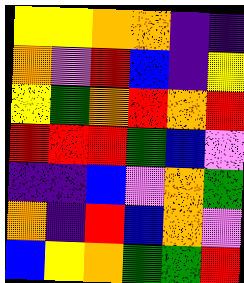[["yellow", "yellow", "orange", "orange", "indigo", "indigo"], ["orange", "violet", "red", "blue", "indigo", "yellow"], ["yellow", "green", "orange", "red", "orange", "red"], ["red", "red", "red", "green", "blue", "violet"], ["indigo", "indigo", "blue", "violet", "orange", "green"], ["orange", "indigo", "red", "blue", "orange", "violet"], ["blue", "yellow", "orange", "green", "green", "red"]]